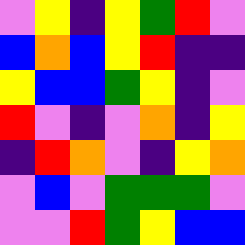[["violet", "yellow", "indigo", "yellow", "green", "red", "violet"], ["blue", "orange", "blue", "yellow", "red", "indigo", "indigo"], ["yellow", "blue", "blue", "green", "yellow", "indigo", "violet"], ["red", "violet", "indigo", "violet", "orange", "indigo", "yellow"], ["indigo", "red", "orange", "violet", "indigo", "yellow", "orange"], ["violet", "blue", "violet", "green", "green", "green", "violet"], ["violet", "violet", "red", "green", "yellow", "blue", "blue"]]